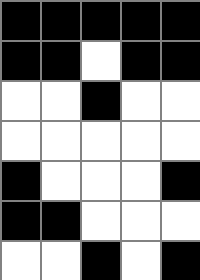[["black", "black", "black", "black", "black"], ["black", "black", "white", "black", "black"], ["white", "white", "black", "white", "white"], ["white", "white", "white", "white", "white"], ["black", "white", "white", "white", "black"], ["black", "black", "white", "white", "white"], ["white", "white", "black", "white", "black"]]